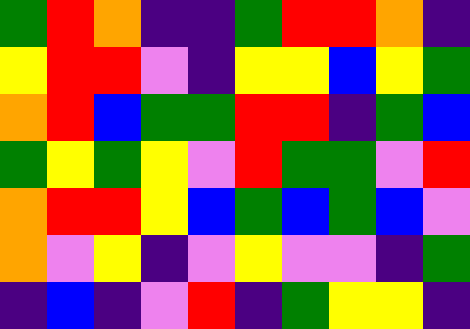[["green", "red", "orange", "indigo", "indigo", "green", "red", "red", "orange", "indigo"], ["yellow", "red", "red", "violet", "indigo", "yellow", "yellow", "blue", "yellow", "green"], ["orange", "red", "blue", "green", "green", "red", "red", "indigo", "green", "blue"], ["green", "yellow", "green", "yellow", "violet", "red", "green", "green", "violet", "red"], ["orange", "red", "red", "yellow", "blue", "green", "blue", "green", "blue", "violet"], ["orange", "violet", "yellow", "indigo", "violet", "yellow", "violet", "violet", "indigo", "green"], ["indigo", "blue", "indigo", "violet", "red", "indigo", "green", "yellow", "yellow", "indigo"]]